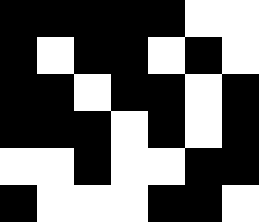[["black", "black", "black", "black", "black", "white", "white"], ["black", "white", "black", "black", "white", "black", "white"], ["black", "black", "white", "black", "black", "white", "black"], ["black", "black", "black", "white", "black", "white", "black"], ["white", "white", "black", "white", "white", "black", "black"], ["black", "white", "white", "white", "black", "black", "white"]]